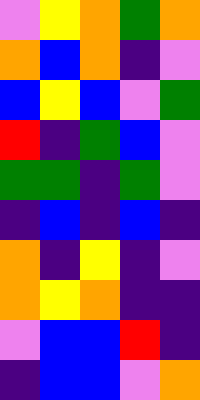[["violet", "yellow", "orange", "green", "orange"], ["orange", "blue", "orange", "indigo", "violet"], ["blue", "yellow", "blue", "violet", "green"], ["red", "indigo", "green", "blue", "violet"], ["green", "green", "indigo", "green", "violet"], ["indigo", "blue", "indigo", "blue", "indigo"], ["orange", "indigo", "yellow", "indigo", "violet"], ["orange", "yellow", "orange", "indigo", "indigo"], ["violet", "blue", "blue", "red", "indigo"], ["indigo", "blue", "blue", "violet", "orange"]]